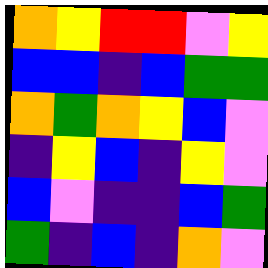[["orange", "yellow", "red", "red", "violet", "yellow"], ["blue", "blue", "indigo", "blue", "green", "green"], ["orange", "green", "orange", "yellow", "blue", "violet"], ["indigo", "yellow", "blue", "indigo", "yellow", "violet"], ["blue", "violet", "indigo", "indigo", "blue", "green"], ["green", "indigo", "blue", "indigo", "orange", "violet"]]